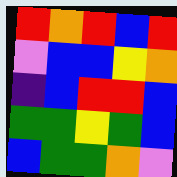[["red", "orange", "red", "blue", "red"], ["violet", "blue", "blue", "yellow", "orange"], ["indigo", "blue", "red", "red", "blue"], ["green", "green", "yellow", "green", "blue"], ["blue", "green", "green", "orange", "violet"]]